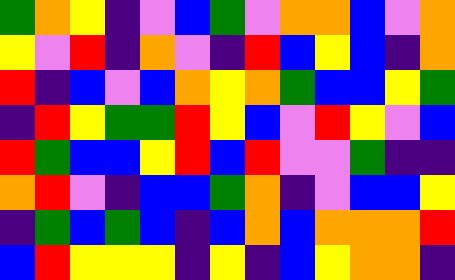[["green", "orange", "yellow", "indigo", "violet", "blue", "green", "violet", "orange", "orange", "blue", "violet", "orange"], ["yellow", "violet", "red", "indigo", "orange", "violet", "indigo", "red", "blue", "yellow", "blue", "indigo", "orange"], ["red", "indigo", "blue", "violet", "blue", "orange", "yellow", "orange", "green", "blue", "blue", "yellow", "green"], ["indigo", "red", "yellow", "green", "green", "red", "yellow", "blue", "violet", "red", "yellow", "violet", "blue"], ["red", "green", "blue", "blue", "yellow", "red", "blue", "red", "violet", "violet", "green", "indigo", "indigo"], ["orange", "red", "violet", "indigo", "blue", "blue", "green", "orange", "indigo", "violet", "blue", "blue", "yellow"], ["indigo", "green", "blue", "green", "blue", "indigo", "blue", "orange", "blue", "orange", "orange", "orange", "red"], ["blue", "red", "yellow", "yellow", "yellow", "indigo", "yellow", "indigo", "blue", "yellow", "orange", "orange", "indigo"]]